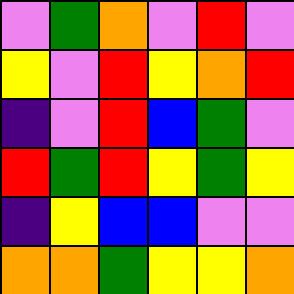[["violet", "green", "orange", "violet", "red", "violet"], ["yellow", "violet", "red", "yellow", "orange", "red"], ["indigo", "violet", "red", "blue", "green", "violet"], ["red", "green", "red", "yellow", "green", "yellow"], ["indigo", "yellow", "blue", "blue", "violet", "violet"], ["orange", "orange", "green", "yellow", "yellow", "orange"]]